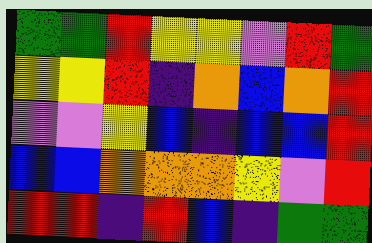[["green", "green", "red", "yellow", "yellow", "violet", "red", "green"], ["yellow", "yellow", "red", "indigo", "orange", "blue", "orange", "red"], ["violet", "violet", "yellow", "blue", "indigo", "blue", "blue", "red"], ["blue", "blue", "orange", "orange", "orange", "yellow", "violet", "red"], ["red", "red", "indigo", "red", "blue", "indigo", "green", "green"]]